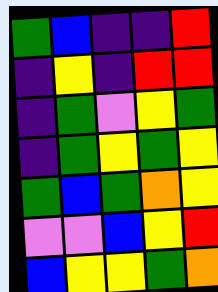[["green", "blue", "indigo", "indigo", "red"], ["indigo", "yellow", "indigo", "red", "red"], ["indigo", "green", "violet", "yellow", "green"], ["indigo", "green", "yellow", "green", "yellow"], ["green", "blue", "green", "orange", "yellow"], ["violet", "violet", "blue", "yellow", "red"], ["blue", "yellow", "yellow", "green", "orange"]]